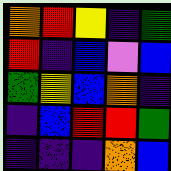[["orange", "red", "yellow", "indigo", "green"], ["red", "indigo", "blue", "violet", "blue"], ["green", "yellow", "blue", "orange", "indigo"], ["indigo", "blue", "red", "red", "green"], ["indigo", "indigo", "indigo", "orange", "blue"]]